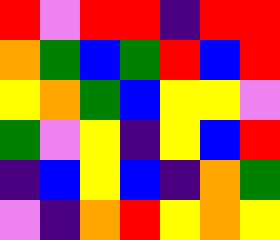[["red", "violet", "red", "red", "indigo", "red", "red"], ["orange", "green", "blue", "green", "red", "blue", "red"], ["yellow", "orange", "green", "blue", "yellow", "yellow", "violet"], ["green", "violet", "yellow", "indigo", "yellow", "blue", "red"], ["indigo", "blue", "yellow", "blue", "indigo", "orange", "green"], ["violet", "indigo", "orange", "red", "yellow", "orange", "yellow"]]